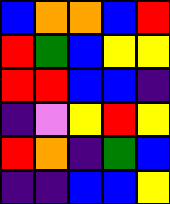[["blue", "orange", "orange", "blue", "red"], ["red", "green", "blue", "yellow", "yellow"], ["red", "red", "blue", "blue", "indigo"], ["indigo", "violet", "yellow", "red", "yellow"], ["red", "orange", "indigo", "green", "blue"], ["indigo", "indigo", "blue", "blue", "yellow"]]